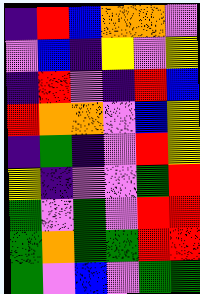[["indigo", "red", "blue", "orange", "orange", "violet"], ["violet", "blue", "indigo", "yellow", "violet", "yellow"], ["indigo", "red", "violet", "indigo", "red", "blue"], ["red", "orange", "orange", "violet", "blue", "yellow"], ["indigo", "green", "indigo", "violet", "red", "yellow"], ["yellow", "indigo", "violet", "violet", "green", "red"], ["green", "violet", "green", "violet", "red", "red"], ["green", "orange", "green", "green", "red", "red"], ["green", "violet", "blue", "violet", "green", "green"]]